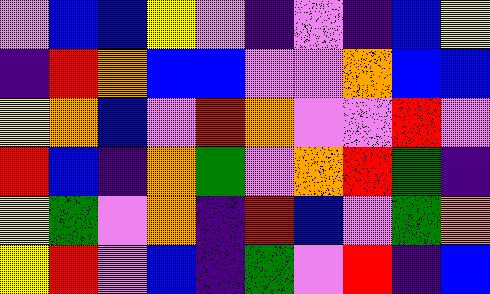[["violet", "blue", "blue", "yellow", "violet", "indigo", "violet", "indigo", "blue", "yellow"], ["indigo", "red", "orange", "blue", "blue", "violet", "violet", "orange", "blue", "blue"], ["yellow", "orange", "blue", "violet", "red", "orange", "violet", "violet", "red", "violet"], ["red", "blue", "indigo", "orange", "green", "violet", "orange", "red", "green", "indigo"], ["yellow", "green", "violet", "orange", "indigo", "red", "blue", "violet", "green", "orange"], ["yellow", "red", "violet", "blue", "indigo", "green", "violet", "red", "indigo", "blue"]]